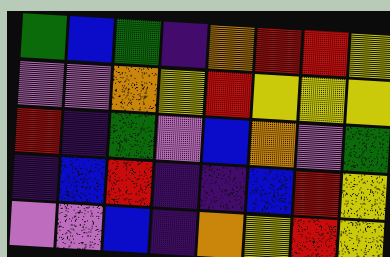[["green", "blue", "green", "indigo", "orange", "red", "red", "yellow"], ["violet", "violet", "orange", "yellow", "red", "yellow", "yellow", "yellow"], ["red", "indigo", "green", "violet", "blue", "orange", "violet", "green"], ["indigo", "blue", "red", "indigo", "indigo", "blue", "red", "yellow"], ["violet", "violet", "blue", "indigo", "orange", "yellow", "red", "yellow"]]